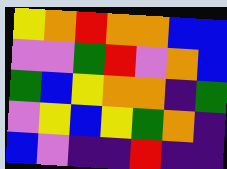[["yellow", "orange", "red", "orange", "orange", "blue", "blue"], ["violet", "violet", "green", "red", "violet", "orange", "blue"], ["green", "blue", "yellow", "orange", "orange", "indigo", "green"], ["violet", "yellow", "blue", "yellow", "green", "orange", "indigo"], ["blue", "violet", "indigo", "indigo", "red", "indigo", "indigo"]]